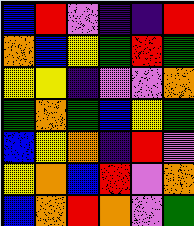[["blue", "red", "violet", "indigo", "indigo", "red"], ["orange", "blue", "yellow", "green", "red", "green"], ["yellow", "yellow", "indigo", "violet", "violet", "orange"], ["green", "orange", "green", "blue", "yellow", "green"], ["blue", "yellow", "orange", "indigo", "red", "violet"], ["yellow", "orange", "blue", "red", "violet", "orange"], ["blue", "orange", "red", "orange", "violet", "green"]]